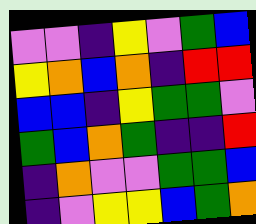[["violet", "violet", "indigo", "yellow", "violet", "green", "blue"], ["yellow", "orange", "blue", "orange", "indigo", "red", "red"], ["blue", "blue", "indigo", "yellow", "green", "green", "violet"], ["green", "blue", "orange", "green", "indigo", "indigo", "red"], ["indigo", "orange", "violet", "violet", "green", "green", "blue"], ["indigo", "violet", "yellow", "yellow", "blue", "green", "orange"]]